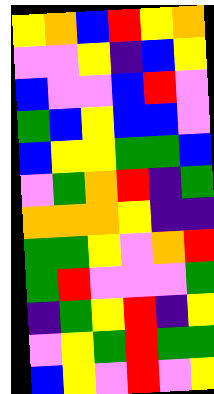[["yellow", "orange", "blue", "red", "yellow", "orange"], ["violet", "violet", "yellow", "indigo", "blue", "yellow"], ["blue", "violet", "violet", "blue", "red", "violet"], ["green", "blue", "yellow", "blue", "blue", "violet"], ["blue", "yellow", "yellow", "green", "green", "blue"], ["violet", "green", "orange", "red", "indigo", "green"], ["orange", "orange", "orange", "yellow", "indigo", "indigo"], ["green", "green", "yellow", "violet", "orange", "red"], ["green", "red", "violet", "violet", "violet", "green"], ["indigo", "green", "yellow", "red", "indigo", "yellow"], ["violet", "yellow", "green", "red", "green", "green"], ["blue", "yellow", "violet", "red", "violet", "yellow"]]